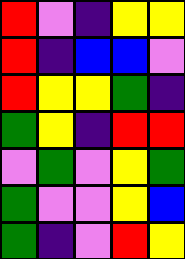[["red", "violet", "indigo", "yellow", "yellow"], ["red", "indigo", "blue", "blue", "violet"], ["red", "yellow", "yellow", "green", "indigo"], ["green", "yellow", "indigo", "red", "red"], ["violet", "green", "violet", "yellow", "green"], ["green", "violet", "violet", "yellow", "blue"], ["green", "indigo", "violet", "red", "yellow"]]